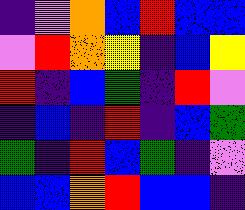[["indigo", "violet", "orange", "blue", "red", "blue", "blue"], ["violet", "red", "orange", "yellow", "indigo", "blue", "yellow"], ["red", "indigo", "blue", "green", "indigo", "red", "violet"], ["indigo", "blue", "indigo", "red", "indigo", "blue", "green"], ["green", "indigo", "red", "blue", "green", "indigo", "violet"], ["blue", "blue", "orange", "red", "blue", "blue", "indigo"]]